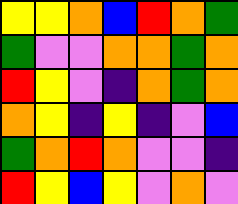[["yellow", "yellow", "orange", "blue", "red", "orange", "green"], ["green", "violet", "violet", "orange", "orange", "green", "orange"], ["red", "yellow", "violet", "indigo", "orange", "green", "orange"], ["orange", "yellow", "indigo", "yellow", "indigo", "violet", "blue"], ["green", "orange", "red", "orange", "violet", "violet", "indigo"], ["red", "yellow", "blue", "yellow", "violet", "orange", "violet"]]